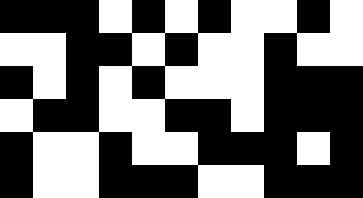[["black", "black", "black", "white", "black", "white", "black", "white", "white", "black", "white"], ["white", "white", "black", "black", "white", "black", "white", "white", "black", "white", "white"], ["black", "white", "black", "white", "black", "white", "white", "white", "black", "black", "black"], ["white", "black", "black", "white", "white", "black", "black", "white", "black", "black", "black"], ["black", "white", "white", "black", "white", "white", "black", "black", "black", "white", "black"], ["black", "white", "white", "black", "black", "black", "white", "white", "black", "black", "black"]]